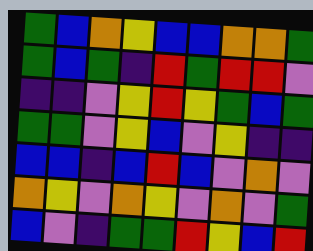[["green", "blue", "orange", "yellow", "blue", "blue", "orange", "orange", "green"], ["green", "blue", "green", "indigo", "red", "green", "red", "red", "violet"], ["indigo", "indigo", "violet", "yellow", "red", "yellow", "green", "blue", "green"], ["green", "green", "violet", "yellow", "blue", "violet", "yellow", "indigo", "indigo"], ["blue", "blue", "indigo", "blue", "red", "blue", "violet", "orange", "violet"], ["orange", "yellow", "violet", "orange", "yellow", "violet", "orange", "violet", "green"], ["blue", "violet", "indigo", "green", "green", "red", "yellow", "blue", "red"]]